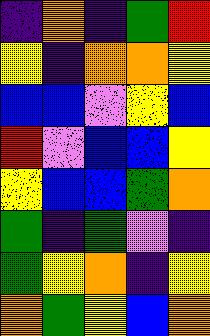[["indigo", "orange", "indigo", "green", "red"], ["yellow", "indigo", "orange", "orange", "yellow"], ["blue", "blue", "violet", "yellow", "blue"], ["red", "violet", "blue", "blue", "yellow"], ["yellow", "blue", "blue", "green", "orange"], ["green", "indigo", "green", "violet", "indigo"], ["green", "yellow", "orange", "indigo", "yellow"], ["orange", "green", "yellow", "blue", "orange"]]